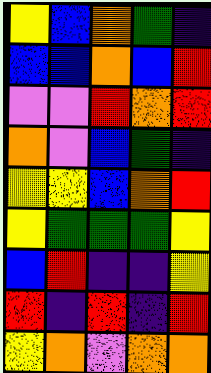[["yellow", "blue", "orange", "green", "indigo"], ["blue", "blue", "orange", "blue", "red"], ["violet", "violet", "red", "orange", "red"], ["orange", "violet", "blue", "green", "indigo"], ["yellow", "yellow", "blue", "orange", "red"], ["yellow", "green", "green", "green", "yellow"], ["blue", "red", "indigo", "indigo", "yellow"], ["red", "indigo", "red", "indigo", "red"], ["yellow", "orange", "violet", "orange", "orange"]]